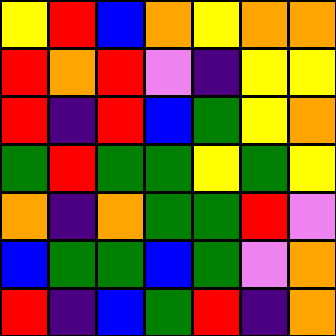[["yellow", "red", "blue", "orange", "yellow", "orange", "orange"], ["red", "orange", "red", "violet", "indigo", "yellow", "yellow"], ["red", "indigo", "red", "blue", "green", "yellow", "orange"], ["green", "red", "green", "green", "yellow", "green", "yellow"], ["orange", "indigo", "orange", "green", "green", "red", "violet"], ["blue", "green", "green", "blue", "green", "violet", "orange"], ["red", "indigo", "blue", "green", "red", "indigo", "orange"]]